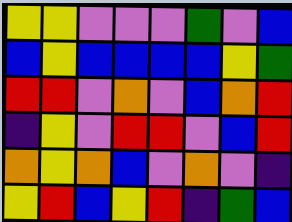[["yellow", "yellow", "violet", "violet", "violet", "green", "violet", "blue"], ["blue", "yellow", "blue", "blue", "blue", "blue", "yellow", "green"], ["red", "red", "violet", "orange", "violet", "blue", "orange", "red"], ["indigo", "yellow", "violet", "red", "red", "violet", "blue", "red"], ["orange", "yellow", "orange", "blue", "violet", "orange", "violet", "indigo"], ["yellow", "red", "blue", "yellow", "red", "indigo", "green", "blue"]]